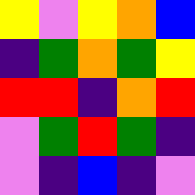[["yellow", "violet", "yellow", "orange", "blue"], ["indigo", "green", "orange", "green", "yellow"], ["red", "red", "indigo", "orange", "red"], ["violet", "green", "red", "green", "indigo"], ["violet", "indigo", "blue", "indigo", "violet"]]